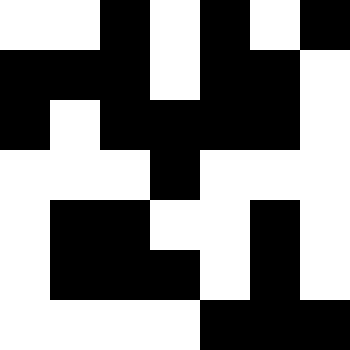[["white", "white", "black", "white", "black", "white", "black"], ["black", "black", "black", "white", "black", "black", "white"], ["black", "white", "black", "black", "black", "black", "white"], ["white", "white", "white", "black", "white", "white", "white"], ["white", "black", "black", "white", "white", "black", "white"], ["white", "black", "black", "black", "white", "black", "white"], ["white", "white", "white", "white", "black", "black", "black"]]